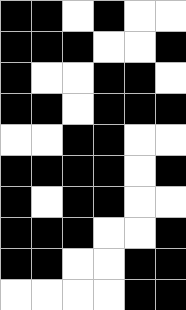[["black", "black", "white", "black", "white", "white"], ["black", "black", "black", "white", "white", "black"], ["black", "white", "white", "black", "black", "white"], ["black", "black", "white", "black", "black", "black"], ["white", "white", "black", "black", "white", "white"], ["black", "black", "black", "black", "white", "black"], ["black", "white", "black", "black", "white", "white"], ["black", "black", "black", "white", "white", "black"], ["black", "black", "white", "white", "black", "black"], ["white", "white", "white", "white", "black", "black"]]